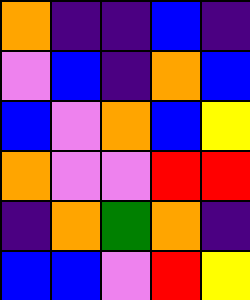[["orange", "indigo", "indigo", "blue", "indigo"], ["violet", "blue", "indigo", "orange", "blue"], ["blue", "violet", "orange", "blue", "yellow"], ["orange", "violet", "violet", "red", "red"], ["indigo", "orange", "green", "orange", "indigo"], ["blue", "blue", "violet", "red", "yellow"]]